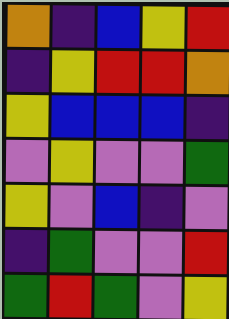[["orange", "indigo", "blue", "yellow", "red"], ["indigo", "yellow", "red", "red", "orange"], ["yellow", "blue", "blue", "blue", "indigo"], ["violet", "yellow", "violet", "violet", "green"], ["yellow", "violet", "blue", "indigo", "violet"], ["indigo", "green", "violet", "violet", "red"], ["green", "red", "green", "violet", "yellow"]]